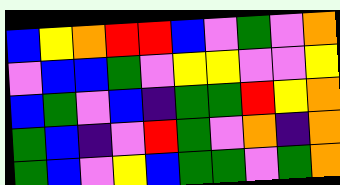[["blue", "yellow", "orange", "red", "red", "blue", "violet", "green", "violet", "orange"], ["violet", "blue", "blue", "green", "violet", "yellow", "yellow", "violet", "violet", "yellow"], ["blue", "green", "violet", "blue", "indigo", "green", "green", "red", "yellow", "orange"], ["green", "blue", "indigo", "violet", "red", "green", "violet", "orange", "indigo", "orange"], ["green", "blue", "violet", "yellow", "blue", "green", "green", "violet", "green", "orange"]]